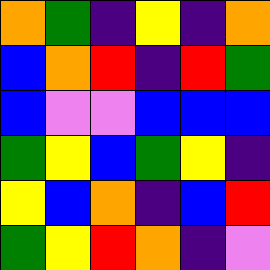[["orange", "green", "indigo", "yellow", "indigo", "orange"], ["blue", "orange", "red", "indigo", "red", "green"], ["blue", "violet", "violet", "blue", "blue", "blue"], ["green", "yellow", "blue", "green", "yellow", "indigo"], ["yellow", "blue", "orange", "indigo", "blue", "red"], ["green", "yellow", "red", "orange", "indigo", "violet"]]